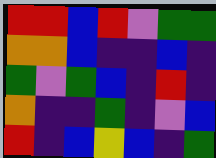[["red", "red", "blue", "red", "violet", "green", "green"], ["orange", "orange", "blue", "indigo", "indigo", "blue", "indigo"], ["green", "violet", "green", "blue", "indigo", "red", "indigo"], ["orange", "indigo", "indigo", "green", "indigo", "violet", "blue"], ["red", "indigo", "blue", "yellow", "blue", "indigo", "green"]]